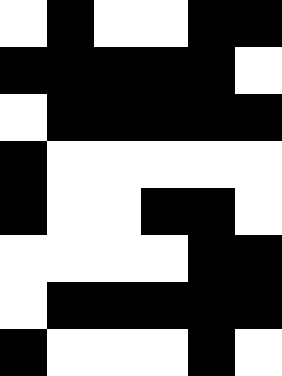[["white", "black", "white", "white", "black", "black"], ["black", "black", "black", "black", "black", "white"], ["white", "black", "black", "black", "black", "black"], ["black", "white", "white", "white", "white", "white"], ["black", "white", "white", "black", "black", "white"], ["white", "white", "white", "white", "black", "black"], ["white", "black", "black", "black", "black", "black"], ["black", "white", "white", "white", "black", "white"]]